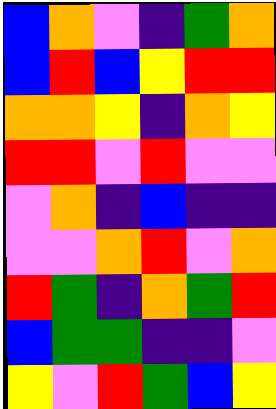[["blue", "orange", "violet", "indigo", "green", "orange"], ["blue", "red", "blue", "yellow", "red", "red"], ["orange", "orange", "yellow", "indigo", "orange", "yellow"], ["red", "red", "violet", "red", "violet", "violet"], ["violet", "orange", "indigo", "blue", "indigo", "indigo"], ["violet", "violet", "orange", "red", "violet", "orange"], ["red", "green", "indigo", "orange", "green", "red"], ["blue", "green", "green", "indigo", "indigo", "violet"], ["yellow", "violet", "red", "green", "blue", "yellow"]]